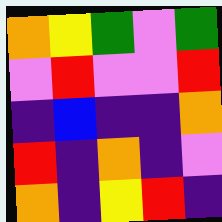[["orange", "yellow", "green", "violet", "green"], ["violet", "red", "violet", "violet", "red"], ["indigo", "blue", "indigo", "indigo", "orange"], ["red", "indigo", "orange", "indigo", "violet"], ["orange", "indigo", "yellow", "red", "indigo"]]